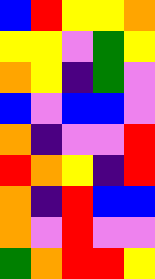[["blue", "red", "yellow", "yellow", "orange"], ["yellow", "yellow", "violet", "green", "yellow"], ["orange", "yellow", "indigo", "green", "violet"], ["blue", "violet", "blue", "blue", "violet"], ["orange", "indigo", "violet", "violet", "red"], ["red", "orange", "yellow", "indigo", "red"], ["orange", "indigo", "red", "blue", "blue"], ["orange", "violet", "red", "violet", "violet"], ["green", "orange", "red", "red", "yellow"]]